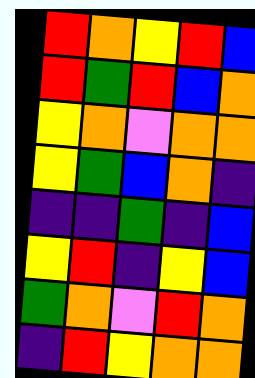[["red", "orange", "yellow", "red", "blue"], ["red", "green", "red", "blue", "orange"], ["yellow", "orange", "violet", "orange", "orange"], ["yellow", "green", "blue", "orange", "indigo"], ["indigo", "indigo", "green", "indigo", "blue"], ["yellow", "red", "indigo", "yellow", "blue"], ["green", "orange", "violet", "red", "orange"], ["indigo", "red", "yellow", "orange", "orange"]]